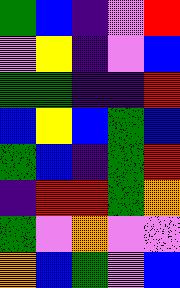[["green", "blue", "indigo", "violet", "red"], ["violet", "yellow", "indigo", "violet", "blue"], ["green", "green", "indigo", "indigo", "red"], ["blue", "yellow", "blue", "green", "blue"], ["green", "blue", "indigo", "green", "red"], ["indigo", "red", "red", "green", "orange"], ["green", "violet", "orange", "violet", "violet"], ["orange", "blue", "green", "violet", "blue"]]